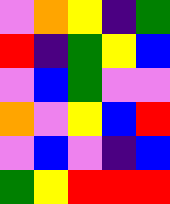[["violet", "orange", "yellow", "indigo", "green"], ["red", "indigo", "green", "yellow", "blue"], ["violet", "blue", "green", "violet", "violet"], ["orange", "violet", "yellow", "blue", "red"], ["violet", "blue", "violet", "indigo", "blue"], ["green", "yellow", "red", "red", "red"]]